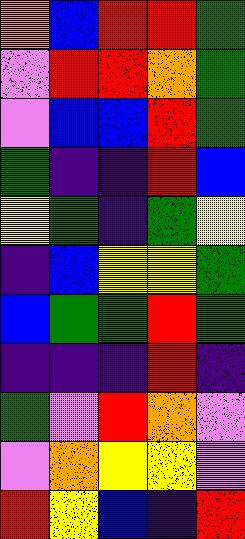[["orange", "blue", "red", "red", "green"], ["violet", "red", "red", "orange", "green"], ["violet", "blue", "blue", "red", "green"], ["green", "indigo", "indigo", "red", "blue"], ["yellow", "green", "indigo", "green", "yellow"], ["indigo", "blue", "yellow", "yellow", "green"], ["blue", "green", "green", "red", "green"], ["indigo", "indigo", "indigo", "red", "indigo"], ["green", "violet", "red", "orange", "violet"], ["violet", "orange", "yellow", "yellow", "violet"], ["red", "yellow", "blue", "indigo", "red"]]